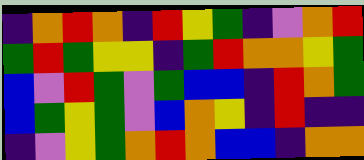[["indigo", "orange", "red", "orange", "indigo", "red", "yellow", "green", "indigo", "violet", "orange", "red"], ["green", "red", "green", "yellow", "yellow", "indigo", "green", "red", "orange", "orange", "yellow", "green"], ["blue", "violet", "red", "green", "violet", "green", "blue", "blue", "indigo", "red", "orange", "green"], ["blue", "green", "yellow", "green", "violet", "blue", "orange", "yellow", "indigo", "red", "indigo", "indigo"], ["indigo", "violet", "yellow", "green", "orange", "red", "orange", "blue", "blue", "indigo", "orange", "orange"]]